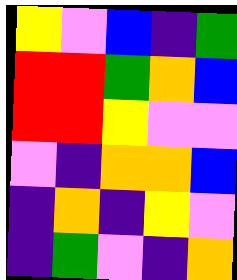[["yellow", "violet", "blue", "indigo", "green"], ["red", "red", "green", "orange", "blue"], ["red", "red", "yellow", "violet", "violet"], ["violet", "indigo", "orange", "orange", "blue"], ["indigo", "orange", "indigo", "yellow", "violet"], ["indigo", "green", "violet", "indigo", "orange"]]